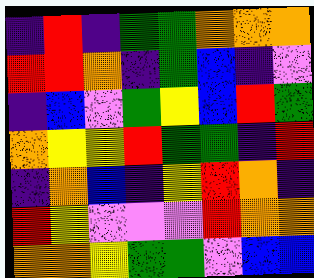[["indigo", "red", "indigo", "green", "green", "orange", "orange", "orange"], ["red", "red", "orange", "indigo", "green", "blue", "indigo", "violet"], ["indigo", "blue", "violet", "green", "yellow", "blue", "red", "green"], ["orange", "yellow", "yellow", "red", "green", "green", "indigo", "red"], ["indigo", "orange", "blue", "indigo", "yellow", "red", "orange", "indigo"], ["red", "yellow", "violet", "violet", "violet", "red", "orange", "orange"], ["orange", "orange", "yellow", "green", "green", "violet", "blue", "blue"]]